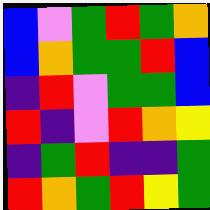[["blue", "violet", "green", "red", "green", "orange"], ["blue", "orange", "green", "green", "red", "blue"], ["indigo", "red", "violet", "green", "green", "blue"], ["red", "indigo", "violet", "red", "orange", "yellow"], ["indigo", "green", "red", "indigo", "indigo", "green"], ["red", "orange", "green", "red", "yellow", "green"]]